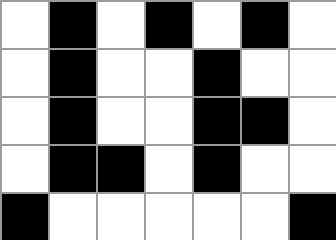[["white", "black", "white", "black", "white", "black", "white"], ["white", "black", "white", "white", "black", "white", "white"], ["white", "black", "white", "white", "black", "black", "white"], ["white", "black", "black", "white", "black", "white", "white"], ["black", "white", "white", "white", "white", "white", "black"]]